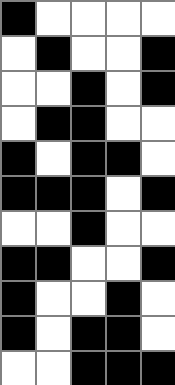[["black", "white", "white", "white", "white"], ["white", "black", "white", "white", "black"], ["white", "white", "black", "white", "black"], ["white", "black", "black", "white", "white"], ["black", "white", "black", "black", "white"], ["black", "black", "black", "white", "black"], ["white", "white", "black", "white", "white"], ["black", "black", "white", "white", "black"], ["black", "white", "white", "black", "white"], ["black", "white", "black", "black", "white"], ["white", "white", "black", "black", "black"]]